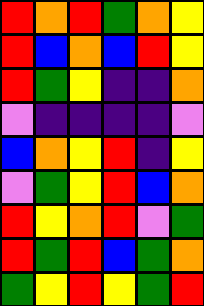[["red", "orange", "red", "green", "orange", "yellow"], ["red", "blue", "orange", "blue", "red", "yellow"], ["red", "green", "yellow", "indigo", "indigo", "orange"], ["violet", "indigo", "indigo", "indigo", "indigo", "violet"], ["blue", "orange", "yellow", "red", "indigo", "yellow"], ["violet", "green", "yellow", "red", "blue", "orange"], ["red", "yellow", "orange", "red", "violet", "green"], ["red", "green", "red", "blue", "green", "orange"], ["green", "yellow", "red", "yellow", "green", "red"]]